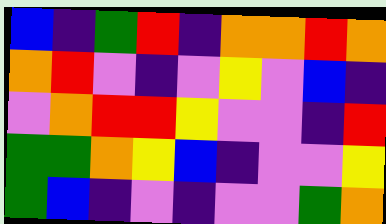[["blue", "indigo", "green", "red", "indigo", "orange", "orange", "red", "orange"], ["orange", "red", "violet", "indigo", "violet", "yellow", "violet", "blue", "indigo"], ["violet", "orange", "red", "red", "yellow", "violet", "violet", "indigo", "red"], ["green", "green", "orange", "yellow", "blue", "indigo", "violet", "violet", "yellow"], ["green", "blue", "indigo", "violet", "indigo", "violet", "violet", "green", "orange"]]